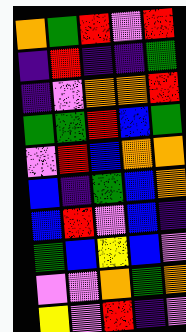[["orange", "green", "red", "violet", "red"], ["indigo", "red", "indigo", "indigo", "green"], ["indigo", "violet", "orange", "orange", "red"], ["green", "green", "red", "blue", "green"], ["violet", "red", "blue", "orange", "orange"], ["blue", "indigo", "green", "blue", "orange"], ["blue", "red", "violet", "blue", "indigo"], ["green", "blue", "yellow", "blue", "violet"], ["violet", "violet", "orange", "green", "orange"], ["yellow", "violet", "red", "indigo", "violet"]]